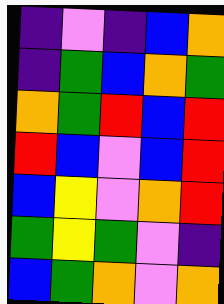[["indigo", "violet", "indigo", "blue", "orange"], ["indigo", "green", "blue", "orange", "green"], ["orange", "green", "red", "blue", "red"], ["red", "blue", "violet", "blue", "red"], ["blue", "yellow", "violet", "orange", "red"], ["green", "yellow", "green", "violet", "indigo"], ["blue", "green", "orange", "violet", "orange"]]